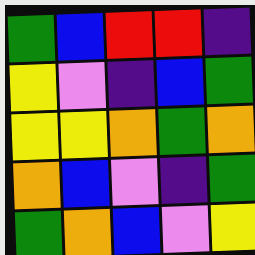[["green", "blue", "red", "red", "indigo"], ["yellow", "violet", "indigo", "blue", "green"], ["yellow", "yellow", "orange", "green", "orange"], ["orange", "blue", "violet", "indigo", "green"], ["green", "orange", "blue", "violet", "yellow"]]